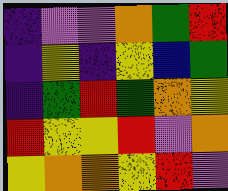[["indigo", "violet", "violet", "orange", "green", "red"], ["indigo", "yellow", "indigo", "yellow", "blue", "green"], ["indigo", "green", "red", "green", "orange", "yellow"], ["red", "yellow", "yellow", "red", "violet", "orange"], ["yellow", "orange", "orange", "yellow", "red", "violet"]]